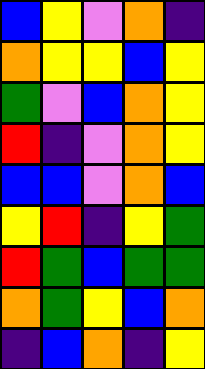[["blue", "yellow", "violet", "orange", "indigo"], ["orange", "yellow", "yellow", "blue", "yellow"], ["green", "violet", "blue", "orange", "yellow"], ["red", "indigo", "violet", "orange", "yellow"], ["blue", "blue", "violet", "orange", "blue"], ["yellow", "red", "indigo", "yellow", "green"], ["red", "green", "blue", "green", "green"], ["orange", "green", "yellow", "blue", "orange"], ["indigo", "blue", "orange", "indigo", "yellow"]]